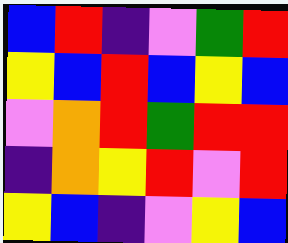[["blue", "red", "indigo", "violet", "green", "red"], ["yellow", "blue", "red", "blue", "yellow", "blue"], ["violet", "orange", "red", "green", "red", "red"], ["indigo", "orange", "yellow", "red", "violet", "red"], ["yellow", "blue", "indigo", "violet", "yellow", "blue"]]